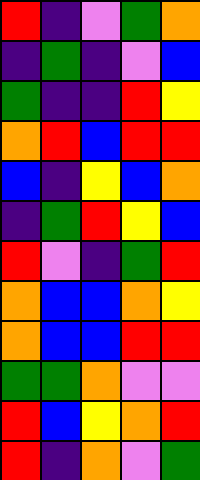[["red", "indigo", "violet", "green", "orange"], ["indigo", "green", "indigo", "violet", "blue"], ["green", "indigo", "indigo", "red", "yellow"], ["orange", "red", "blue", "red", "red"], ["blue", "indigo", "yellow", "blue", "orange"], ["indigo", "green", "red", "yellow", "blue"], ["red", "violet", "indigo", "green", "red"], ["orange", "blue", "blue", "orange", "yellow"], ["orange", "blue", "blue", "red", "red"], ["green", "green", "orange", "violet", "violet"], ["red", "blue", "yellow", "orange", "red"], ["red", "indigo", "orange", "violet", "green"]]